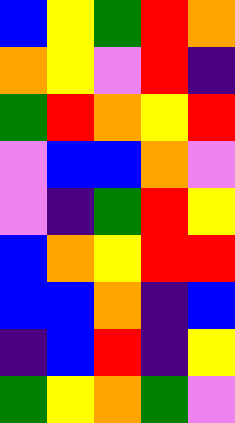[["blue", "yellow", "green", "red", "orange"], ["orange", "yellow", "violet", "red", "indigo"], ["green", "red", "orange", "yellow", "red"], ["violet", "blue", "blue", "orange", "violet"], ["violet", "indigo", "green", "red", "yellow"], ["blue", "orange", "yellow", "red", "red"], ["blue", "blue", "orange", "indigo", "blue"], ["indigo", "blue", "red", "indigo", "yellow"], ["green", "yellow", "orange", "green", "violet"]]